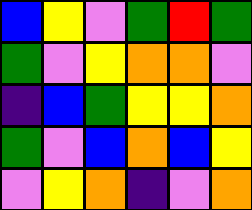[["blue", "yellow", "violet", "green", "red", "green"], ["green", "violet", "yellow", "orange", "orange", "violet"], ["indigo", "blue", "green", "yellow", "yellow", "orange"], ["green", "violet", "blue", "orange", "blue", "yellow"], ["violet", "yellow", "orange", "indigo", "violet", "orange"]]